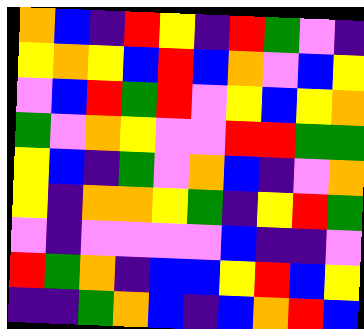[["orange", "blue", "indigo", "red", "yellow", "indigo", "red", "green", "violet", "indigo"], ["yellow", "orange", "yellow", "blue", "red", "blue", "orange", "violet", "blue", "yellow"], ["violet", "blue", "red", "green", "red", "violet", "yellow", "blue", "yellow", "orange"], ["green", "violet", "orange", "yellow", "violet", "violet", "red", "red", "green", "green"], ["yellow", "blue", "indigo", "green", "violet", "orange", "blue", "indigo", "violet", "orange"], ["yellow", "indigo", "orange", "orange", "yellow", "green", "indigo", "yellow", "red", "green"], ["violet", "indigo", "violet", "violet", "violet", "violet", "blue", "indigo", "indigo", "violet"], ["red", "green", "orange", "indigo", "blue", "blue", "yellow", "red", "blue", "yellow"], ["indigo", "indigo", "green", "orange", "blue", "indigo", "blue", "orange", "red", "blue"]]